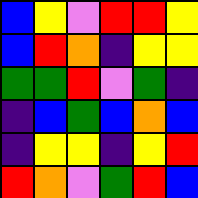[["blue", "yellow", "violet", "red", "red", "yellow"], ["blue", "red", "orange", "indigo", "yellow", "yellow"], ["green", "green", "red", "violet", "green", "indigo"], ["indigo", "blue", "green", "blue", "orange", "blue"], ["indigo", "yellow", "yellow", "indigo", "yellow", "red"], ["red", "orange", "violet", "green", "red", "blue"]]